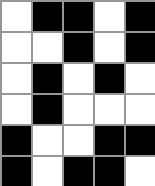[["white", "black", "black", "white", "black"], ["white", "white", "black", "white", "black"], ["white", "black", "white", "black", "white"], ["white", "black", "white", "white", "white"], ["black", "white", "white", "black", "black"], ["black", "white", "black", "black", "white"]]